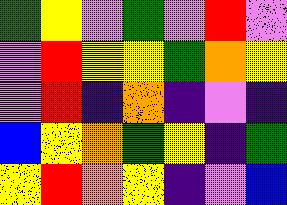[["green", "yellow", "violet", "green", "violet", "red", "violet"], ["violet", "red", "yellow", "yellow", "green", "orange", "yellow"], ["violet", "red", "indigo", "orange", "indigo", "violet", "indigo"], ["blue", "yellow", "orange", "green", "yellow", "indigo", "green"], ["yellow", "red", "orange", "yellow", "indigo", "violet", "blue"]]